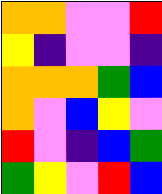[["orange", "orange", "violet", "violet", "red"], ["yellow", "indigo", "violet", "violet", "indigo"], ["orange", "orange", "orange", "green", "blue"], ["orange", "violet", "blue", "yellow", "violet"], ["red", "violet", "indigo", "blue", "green"], ["green", "yellow", "violet", "red", "blue"]]